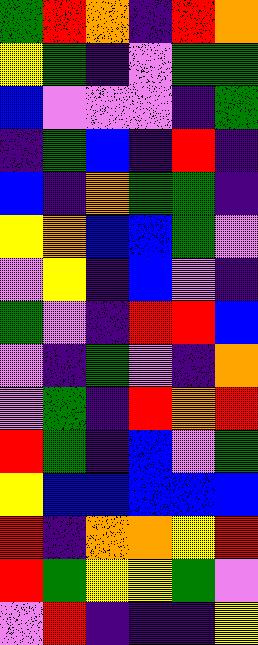[["green", "red", "orange", "indigo", "red", "orange"], ["yellow", "green", "indigo", "violet", "green", "green"], ["blue", "violet", "violet", "violet", "indigo", "green"], ["indigo", "green", "blue", "indigo", "red", "indigo"], ["blue", "indigo", "orange", "green", "green", "indigo"], ["yellow", "orange", "blue", "blue", "green", "violet"], ["violet", "yellow", "indigo", "blue", "violet", "indigo"], ["green", "violet", "indigo", "red", "red", "blue"], ["violet", "indigo", "green", "violet", "indigo", "orange"], ["violet", "green", "indigo", "red", "orange", "red"], ["red", "green", "indigo", "blue", "violet", "green"], ["yellow", "blue", "blue", "blue", "blue", "blue"], ["red", "indigo", "orange", "orange", "yellow", "red"], ["red", "green", "yellow", "yellow", "green", "violet"], ["violet", "red", "indigo", "indigo", "indigo", "yellow"]]